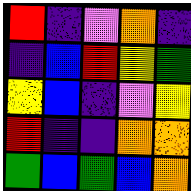[["red", "indigo", "violet", "orange", "indigo"], ["indigo", "blue", "red", "yellow", "green"], ["yellow", "blue", "indigo", "violet", "yellow"], ["red", "indigo", "indigo", "orange", "orange"], ["green", "blue", "green", "blue", "orange"]]